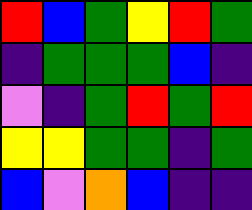[["red", "blue", "green", "yellow", "red", "green"], ["indigo", "green", "green", "green", "blue", "indigo"], ["violet", "indigo", "green", "red", "green", "red"], ["yellow", "yellow", "green", "green", "indigo", "green"], ["blue", "violet", "orange", "blue", "indigo", "indigo"]]